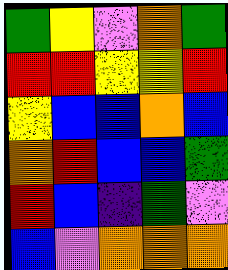[["green", "yellow", "violet", "orange", "green"], ["red", "red", "yellow", "yellow", "red"], ["yellow", "blue", "blue", "orange", "blue"], ["orange", "red", "blue", "blue", "green"], ["red", "blue", "indigo", "green", "violet"], ["blue", "violet", "orange", "orange", "orange"]]